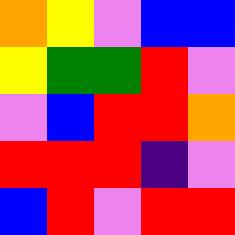[["orange", "yellow", "violet", "blue", "blue"], ["yellow", "green", "green", "red", "violet"], ["violet", "blue", "red", "red", "orange"], ["red", "red", "red", "indigo", "violet"], ["blue", "red", "violet", "red", "red"]]